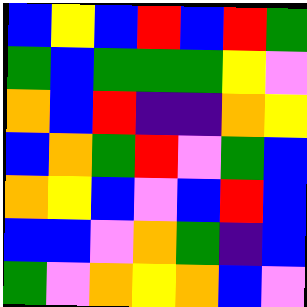[["blue", "yellow", "blue", "red", "blue", "red", "green"], ["green", "blue", "green", "green", "green", "yellow", "violet"], ["orange", "blue", "red", "indigo", "indigo", "orange", "yellow"], ["blue", "orange", "green", "red", "violet", "green", "blue"], ["orange", "yellow", "blue", "violet", "blue", "red", "blue"], ["blue", "blue", "violet", "orange", "green", "indigo", "blue"], ["green", "violet", "orange", "yellow", "orange", "blue", "violet"]]